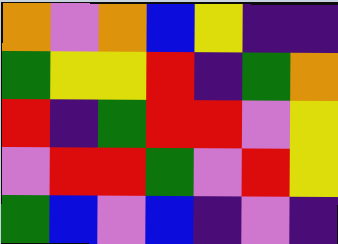[["orange", "violet", "orange", "blue", "yellow", "indigo", "indigo"], ["green", "yellow", "yellow", "red", "indigo", "green", "orange"], ["red", "indigo", "green", "red", "red", "violet", "yellow"], ["violet", "red", "red", "green", "violet", "red", "yellow"], ["green", "blue", "violet", "blue", "indigo", "violet", "indigo"]]